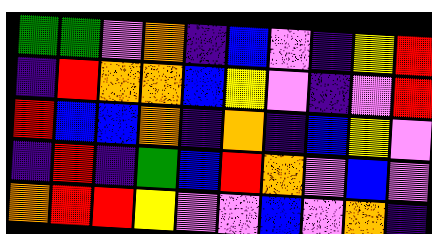[["green", "green", "violet", "orange", "indigo", "blue", "violet", "indigo", "yellow", "red"], ["indigo", "red", "orange", "orange", "blue", "yellow", "violet", "indigo", "violet", "red"], ["red", "blue", "blue", "orange", "indigo", "orange", "indigo", "blue", "yellow", "violet"], ["indigo", "red", "indigo", "green", "blue", "red", "orange", "violet", "blue", "violet"], ["orange", "red", "red", "yellow", "violet", "violet", "blue", "violet", "orange", "indigo"]]